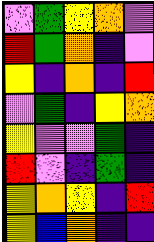[["violet", "green", "yellow", "orange", "violet"], ["red", "green", "orange", "indigo", "violet"], ["yellow", "indigo", "orange", "indigo", "red"], ["violet", "green", "indigo", "yellow", "orange"], ["yellow", "violet", "violet", "green", "indigo"], ["red", "violet", "indigo", "green", "indigo"], ["yellow", "orange", "yellow", "indigo", "red"], ["yellow", "blue", "orange", "indigo", "indigo"]]